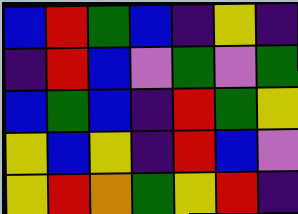[["blue", "red", "green", "blue", "indigo", "yellow", "indigo"], ["indigo", "red", "blue", "violet", "green", "violet", "green"], ["blue", "green", "blue", "indigo", "red", "green", "yellow"], ["yellow", "blue", "yellow", "indigo", "red", "blue", "violet"], ["yellow", "red", "orange", "green", "yellow", "red", "indigo"]]